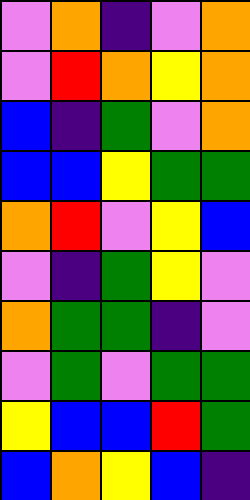[["violet", "orange", "indigo", "violet", "orange"], ["violet", "red", "orange", "yellow", "orange"], ["blue", "indigo", "green", "violet", "orange"], ["blue", "blue", "yellow", "green", "green"], ["orange", "red", "violet", "yellow", "blue"], ["violet", "indigo", "green", "yellow", "violet"], ["orange", "green", "green", "indigo", "violet"], ["violet", "green", "violet", "green", "green"], ["yellow", "blue", "blue", "red", "green"], ["blue", "orange", "yellow", "blue", "indigo"]]